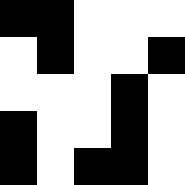[["black", "black", "white", "white", "white"], ["white", "black", "white", "white", "black"], ["white", "white", "white", "black", "white"], ["black", "white", "white", "black", "white"], ["black", "white", "black", "black", "white"]]